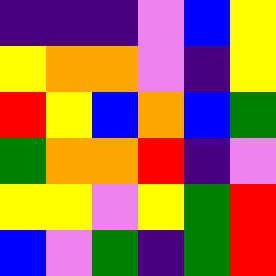[["indigo", "indigo", "indigo", "violet", "blue", "yellow"], ["yellow", "orange", "orange", "violet", "indigo", "yellow"], ["red", "yellow", "blue", "orange", "blue", "green"], ["green", "orange", "orange", "red", "indigo", "violet"], ["yellow", "yellow", "violet", "yellow", "green", "red"], ["blue", "violet", "green", "indigo", "green", "red"]]